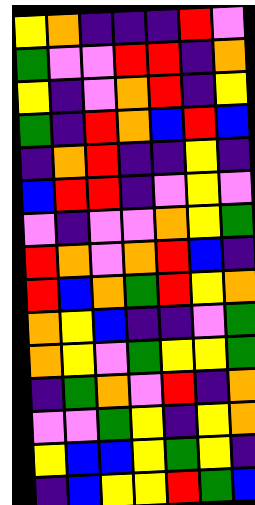[["yellow", "orange", "indigo", "indigo", "indigo", "red", "violet"], ["green", "violet", "violet", "red", "red", "indigo", "orange"], ["yellow", "indigo", "violet", "orange", "red", "indigo", "yellow"], ["green", "indigo", "red", "orange", "blue", "red", "blue"], ["indigo", "orange", "red", "indigo", "indigo", "yellow", "indigo"], ["blue", "red", "red", "indigo", "violet", "yellow", "violet"], ["violet", "indigo", "violet", "violet", "orange", "yellow", "green"], ["red", "orange", "violet", "orange", "red", "blue", "indigo"], ["red", "blue", "orange", "green", "red", "yellow", "orange"], ["orange", "yellow", "blue", "indigo", "indigo", "violet", "green"], ["orange", "yellow", "violet", "green", "yellow", "yellow", "green"], ["indigo", "green", "orange", "violet", "red", "indigo", "orange"], ["violet", "violet", "green", "yellow", "indigo", "yellow", "orange"], ["yellow", "blue", "blue", "yellow", "green", "yellow", "indigo"], ["indigo", "blue", "yellow", "yellow", "red", "green", "blue"]]